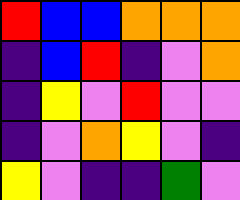[["red", "blue", "blue", "orange", "orange", "orange"], ["indigo", "blue", "red", "indigo", "violet", "orange"], ["indigo", "yellow", "violet", "red", "violet", "violet"], ["indigo", "violet", "orange", "yellow", "violet", "indigo"], ["yellow", "violet", "indigo", "indigo", "green", "violet"]]